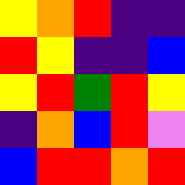[["yellow", "orange", "red", "indigo", "indigo"], ["red", "yellow", "indigo", "indigo", "blue"], ["yellow", "red", "green", "red", "yellow"], ["indigo", "orange", "blue", "red", "violet"], ["blue", "red", "red", "orange", "red"]]